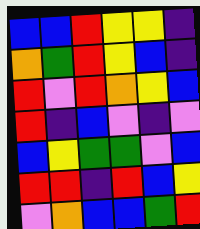[["blue", "blue", "red", "yellow", "yellow", "indigo"], ["orange", "green", "red", "yellow", "blue", "indigo"], ["red", "violet", "red", "orange", "yellow", "blue"], ["red", "indigo", "blue", "violet", "indigo", "violet"], ["blue", "yellow", "green", "green", "violet", "blue"], ["red", "red", "indigo", "red", "blue", "yellow"], ["violet", "orange", "blue", "blue", "green", "red"]]